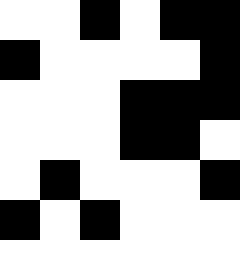[["white", "white", "black", "white", "black", "black"], ["black", "white", "white", "white", "white", "black"], ["white", "white", "white", "black", "black", "black"], ["white", "white", "white", "black", "black", "white"], ["white", "black", "white", "white", "white", "black"], ["black", "white", "black", "white", "white", "white"], ["white", "white", "white", "white", "white", "white"]]